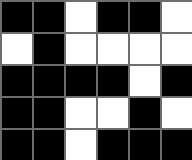[["black", "black", "white", "black", "black", "white"], ["white", "black", "white", "white", "white", "white"], ["black", "black", "black", "black", "white", "black"], ["black", "black", "white", "white", "black", "white"], ["black", "black", "white", "black", "black", "black"]]